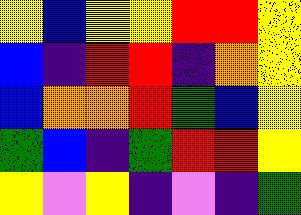[["yellow", "blue", "yellow", "yellow", "red", "red", "yellow"], ["blue", "indigo", "red", "red", "indigo", "orange", "yellow"], ["blue", "orange", "orange", "red", "green", "blue", "yellow"], ["green", "blue", "indigo", "green", "red", "red", "yellow"], ["yellow", "violet", "yellow", "indigo", "violet", "indigo", "green"]]